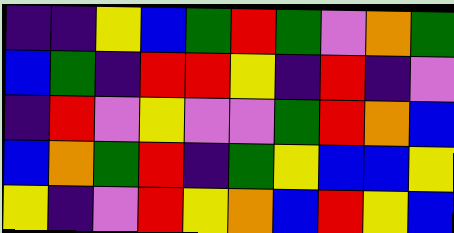[["indigo", "indigo", "yellow", "blue", "green", "red", "green", "violet", "orange", "green"], ["blue", "green", "indigo", "red", "red", "yellow", "indigo", "red", "indigo", "violet"], ["indigo", "red", "violet", "yellow", "violet", "violet", "green", "red", "orange", "blue"], ["blue", "orange", "green", "red", "indigo", "green", "yellow", "blue", "blue", "yellow"], ["yellow", "indigo", "violet", "red", "yellow", "orange", "blue", "red", "yellow", "blue"]]